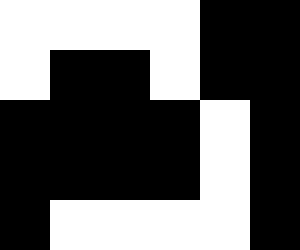[["white", "white", "white", "white", "black", "black"], ["white", "black", "black", "white", "black", "black"], ["black", "black", "black", "black", "white", "black"], ["black", "black", "black", "black", "white", "black"], ["black", "white", "white", "white", "white", "black"]]